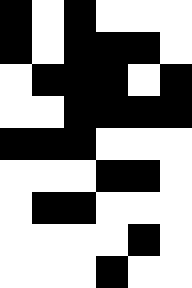[["black", "white", "black", "white", "white", "white"], ["black", "white", "black", "black", "black", "white"], ["white", "black", "black", "black", "white", "black"], ["white", "white", "black", "black", "black", "black"], ["black", "black", "black", "white", "white", "white"], ["white", "white", "white", "black", "black", "white"], ["white", "black", "black", "white", "white", "white"], ["white", "white", "white", "white", "black", "white"], ["white", "white", "white", "black", "white", "white"]]